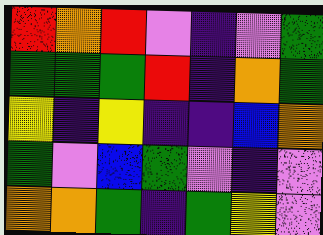[["red", "orange", "red", "violet", "indigo", "violet", "green"], ["green", "green", "green", "red", "indigo", "orange", "green"], ["yellow", "indigo", "yellow", "indigo", "indigo", "blue", "orange"], ["green", "violet", "blue", "green", "violet", "indigo", "violet"], ["orange", "orange", "green", "indigo", "green", "yellow", "violet"]]